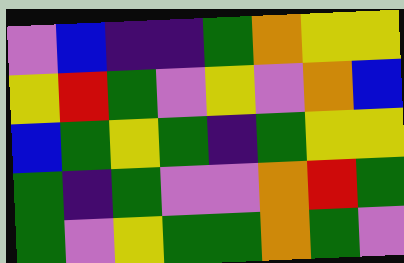[["violet", "blue", "indigo", "indigo", "green", "orange", "yellow", "yellow"], ["yellow", "red", "green", "violet", "yellow", "violet", "orange", "blue"], ["blue", "green", "yellow", "green", "indigo", "green", "yellow", "yellow"], ["green", "indigo", "green", "violet", "violet", "orange", "red", "green"], ["green", "violet", "yellow", "green", "green", "orange", "green", "violet"]]